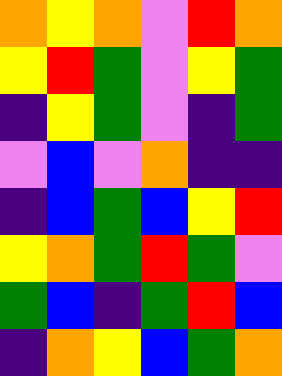[["orange", "yellow", "orange", "violet", "red", "orange"], ["yellow", "red", "green", "violet", "yellow", "green"], ["indigo", "yellow", "green", "violet", "indigo", "green"], ["violet", "blue", "violet", "orange", "indigo", "indigo"], ["indigo", "blue", "green", "blue", "yellow", "red"], ["yellow", "orange", "green", "red", "green", "violet"], ["green", "blue", "indigo", "green", "red", "blue"], ["indigo", "orange", "yellow", "blue", "green", "orange"]]